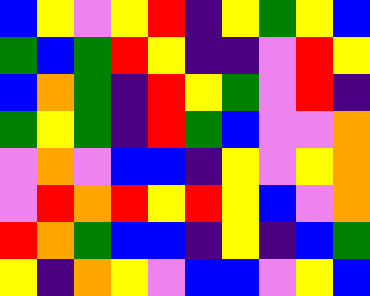[["blue", "yellow", "violet", "yellow", "red", "indigo", "yellow", "green", "yellow", "blue"], ["green", "blue", "green", "red", "yellow", "indigo", "indigo", "violet", "red", "yellow"], ["blue", "orange", "green", "indigo", "red", "yellow", "green", "violet", "red", "indigo"], ["green", "yellow", "green", "indigo", "red", "green", "blue", "violet", "violet", "orange"], ["violet", "orange", "violet", "blue", "blue", "indigo", "yellow", "violet", "yellow", "orange"], ["violet", "red", "orange", "red", "yellow", "red", "yellow", "blue", "violet", "orange"], ["red", "orange", "green", "blue", "blue", "indigo", "yellow", "indigo", "blue", "green"], ["yellow", "indigo", "orange", "yellow", "violet", "blue", "blue", "violet", "yellow", "blue"]]